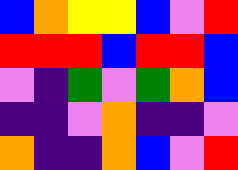[["blue", "orange", "yellow", "yellow", "blue", "violet", "red"], ["red", "red", "red", "blue", "red", "red", "blue"], ["violet", "indigo", "green", "violet", "green", "orange", "blue"], ["indigo", "indigo", "violet", "orange", "indigo", "indigo", "violet"], ["orange", "indigo", "indigo", "orange", "blue", "violet", "red"]]